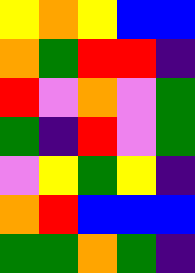[["yellow", "orange", "yellow", "blue", "blue"], ["orange", "green", "red", "red", "indigo"], ["red", "violet", "orange", "violet", "green"], ["green", "indigo", "red", "violet", "green"], ["violet", "yellow", "green", "yellow", "indigo"], ["orange", "red", "blue", "blue", "blue"], ["green", "green", "orange", "green", "indigo"]]